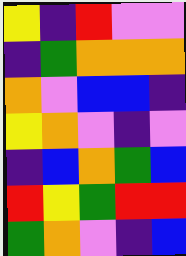[["yellow", "indigo", "red", "violet", "violet"], ["indigo", "green", "orange", "orange", "orange"], ["orange", "violet", "blue", "blue", "indigo"], ["yellow", "orange", "violet", "indigo", "violet"], ["indigo", "blue", "orange", "green", "blue"], ["red", "yellow", "green", "red", "red"], ["green", "orange", "violet", "indigo", "blue"]]